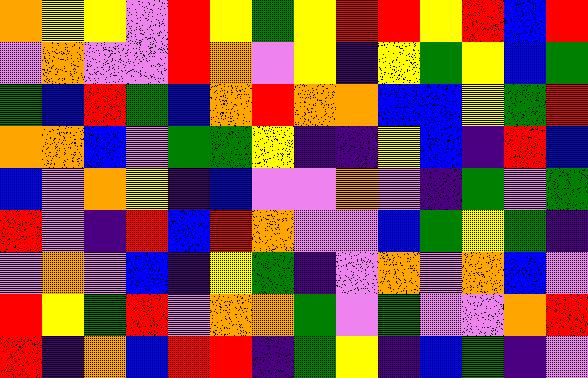[["orange", "yellow", "yellow", "violet", "red", "yellow", "green", "yellow", "red", "red", "yellow", "red", "blue", "red"], ["violet", "orange", "violet", "violet", "red", "orange", "violet", "yellow", "indigo", "yellow", "green", "yellow", "blue", "green"], ["green", "blue", "red", "green", "blue", "orange", "red", "orange", "orange", "blue", "blue", "yellow", "green", "red"], ["orange", "orange", "blue", "violet", "green", "green", "yellow", "indigo", "indigo", "yellow", "blue", "indigo", "red", "blue"], ["blue", "violet", "orange", "yellow", "indigo", "blue", "violet", "violet", "orange", "violet", "indigo", "green", "violet", "green"], ["red", "violet", "indigo", "red", "blue", "red", "orange", "violet", "violet", "blue", "green", "yellow", "green", "indigo"], ["violet", "orange", "violet", "blue", "indigo", "yellow", "green", "indigo", "violet", "orange", "violet", "orange", "blue", "violet"], ["red", "yellow", "green", "red", "violet", "orange", "orange", "green", "violet", "green", "violet", "violet", "orange", "red"], ["red", "indigo", "orange", "blue", "red", "red", "indigo", "green", "yellow", "indigo", "blue", "green", "indigo", "violet"]]